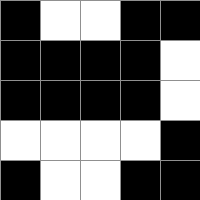[["black", "white", "white", "black", "black"], ["black", "black", "black", "black", "white"], ["black", "black", "black", "black", "white"], ["white", "white", "white", "white", "black"], ["black", "white", "white", "black", "black"]]